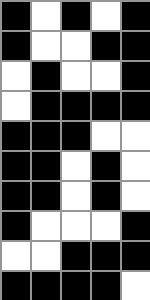[["black", "white", "black", "white", "black"], ["black", "white", "white", "black", "black"], ["white", "black", "white", "white", "black"], ["white", "black", "black", "black", "black"], ["black", "black", "black", "white", "white"], ["black", "black", "white", "black", "white"], ["black", "black", "white", "black", "white"], ["black", "white", "white", "white", "black"], ["white", "white", "black", "black", "black"], ["black", "black", "black", "black", "white"]]